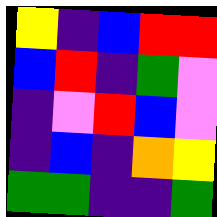[["yellow", "indigo", "blue", "red", "red"], ["blue", "red", "indigo", "green", "violet"], ["indigo", "violet", "red", "blue", "violet"], ["indigo", "blue", "indigo", "orange", "yellow"], ["green", "green", "indigo", "indigo", "green"]]